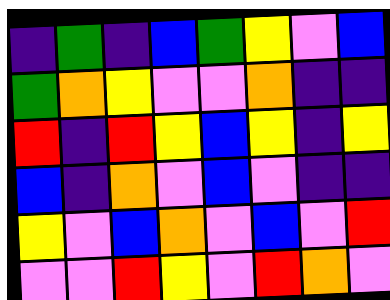[["indigo", "green", "indigo", "blue", "green", "yellow", "violet", "blue"], ["green", "orange", "yellow", "violet", "violet", "orange", "indigo", "indigo"], ["red", "indigo", "red", "yellow", "blue", "yellow", "indigo", "yellow"], ["blue", "indigo", "orange", "violet", "blue", "violet", "indigo", "indigo"], ["yellow", "violet", "blue", "orange", "violet", "blue", "violet", "red"], ["violet", "violet", "red", "yellow", "violet", "red", "orange", "violet"]]